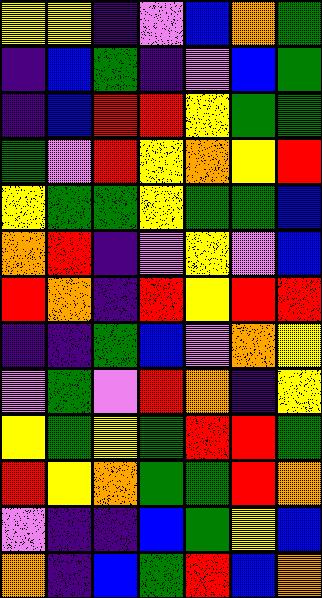[["yellow", "yellow", "indigo", "violet", "blue", "orange", "green"], ["indigo", "blue", "green", "indigo", "violet", "blue", "green"], ["indigo", "blue", "red", "red", "yellow", "green", "green"], ["green", "violet", "red", "yellow", "orange", "yellow", "red"], ["yellow", "green", "green", "yellow", "green", "green", "blue"], ["orange", "red", "indigo", "violet", "yellow", "violet", "blue"], ["red", "orange", "indigo", "red", "yellow", "red", "red"], ["indigo", "indigo", "green", "blue", "violet", "orange", "yellow"], ["violet", "green", "violet", "red", "orange", "indigo", "yellow"], ["yellow", "green", "yellow", "green", "red", "red", "green"], ["red", "yellow", "orange", "green", "green", "red", "orange"], ["violet", "indigo", "indigo", "blue", "green", "yellow", "blue"], ["orange", "indigo", "blue", "green", "red", "blue", "orange"]]